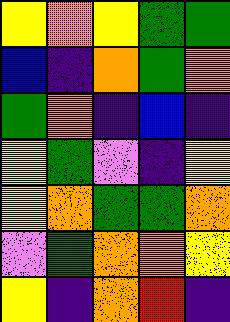[["yellow", "orange", "yellow", "green", "green"], ["blue", "indigo", "orange", "green", "orange"], ["green", "orange", "indigo", "blue", "indigo"], ["yellow", "green", "violet", "indigo", "yellow"], ["yellow", "orange", "green", "green", "orange"], ["violet", "green", "orange", "orange", "yellow"], ["yellow", "indigo", "orange", "red", "indigo"]]